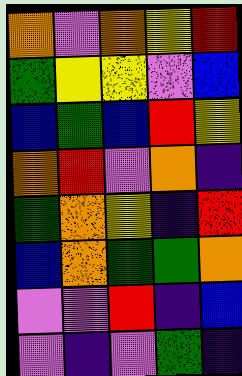[["orange", "violet", "orange", "yellow", "red"], ["green", "yellow", "yellow", "violet", "blue"], ["blue", "green", "blue", "red", "yellow"], ["orange", "red", "violet", "orange", "indigo"], ["green", "orange", "yellow", "indigo", "red"], ["blue", "orange", "green", "green", "orange"], ["violet", "violet", "red", "indigo", "blue"], ["violet", "indigo", "violet", "green", "indigo"]]